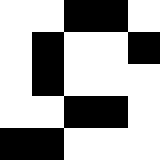[["white", "white", "black", "black", "white"], ["white", "black", "white", "white", "black"], ["white", "black", "white", "white", "white"], ["white", "white", "black", "black", "white"], ["black", "black", "white", "white", "white"]]